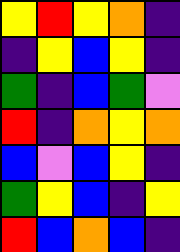[["yellow", "red", "yellow", "orange", "indigo"], ["indigo", "yellow", "blue", "yellow", "indigo"], ["green", "indigo", "blue", "green", "violet"], ["red", "indigo", "orange", "yellow", "orange"], ["blue", "violet", "blue", "yellow", "indigo"], ["green", "yellow", "blue", "indigo", "yellow"], ["red", "blue", "orange", "blue", "indigo"]]